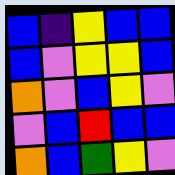[["blue", "indigo", "yellow", "blue", "blue"], ["blue", "violet", "yellow", "yellow", "blue"], ["orange", "violet", "blue", "yellow", "violet"], ["violet", "blue", "red", "blue", "blue"], ["orange", "blue", "green", "yellow", "violet"]]